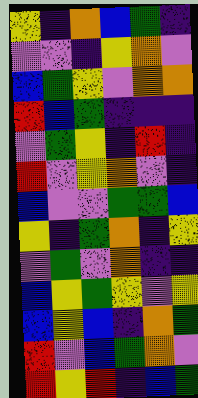[["yellow", "indigo", "orange", "blue", "green", "indigo"], ["violet", "violet", "indigo", "yellow", "orange", "violet"], ["blue", "green", "yellow", "violet", "orange", "orange"], ["red", "blue", "green", "indigo", "indigo", "indigo"], ["violet", "green", "yellow", "indigo", "red", "indigo"], ["red", "violet", "yellow", "orange", "violet", "indigo"], ["blue", "violet", "violet", "green", "green", "blue"], ["yellow", "indigo", "green", "orange", "indigo", "yellow"], ["violet", "green", "violet", "orange", "indigo", "indigo"], ["blue", "yellow", "green", "yellow", "violet", "yellow"], ["blue", "yellow", "blue", "indigo", "orange", "green"], ["red", "violet", "blue", "green", "orange", "violet"], ["red", "yellow", "red", "indigo", "blue", "green"]]